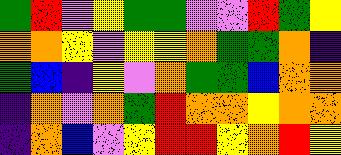[["green", "red", "violet", "yellow", "green", "green", "violet", "violet", "red", "green", "yellow"], ["orange", "orange", "yellow", "violet", "yellow", "yellow", "orange", "green", "green", "orange", "indigo"], ["green", "blue", "indigo", "yellow", "violet", "orange", "green", "green", "blue", "orange", "orange"], ["indigo", "orange", "violet", "orange", "green", "red", "orange", "orange", "yellow", "orange", "orange"], ["indigo", "orange", "blue", "violet", "yellow", "red", "red", "yellow", "orange", "red", "yellow"]]